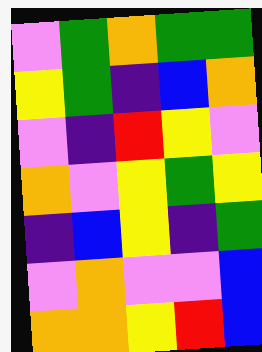[["violet", "green", "orange", "green", "green"], ["yellow", "green", "indigo", "blue", "orange"], ["violet", "indigo", "red", "yellow", "violet"], ["orange", "violet", "yellow", "green", "yellow"], ["indigo", "blue", "yellow", "indigo", "green"], ["violet", "orange", "violet", "violet", "blue"], ["orange", "orange", "yellow", "red", "blue"]]